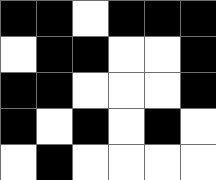[["black", "black", "white", "black", "black", "black"], ["white", "black", "black", "white", "white", "black"], ["black", "black", "white", "white", "white", "black"], ["black", "white", "black", "white", "black", "white"], ["white", "black", "white", "white", "white", "white"]]